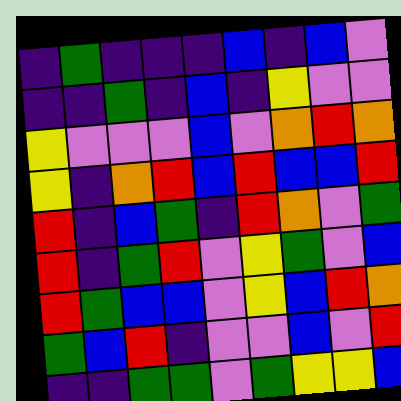[["indigo", "green", "indigo", "indigo", "indigo", "blue", "indigo", "blue", "violet"], ["indigo", "indigo", "green", "indigo", "blue", "indigo", "yellow", "violet", "violet"], ["yellow", "violet", "violet", "violet", "blue", "violet", "orange", "red", "orange"], ["yellow", "indigo", "orange", "red", "blue", "red", "blue", "blue", "red"], ["red", "indigo", "blue", "green", "indigo", "red", "orange", "violet", "green"], ["red", "indigo", "green", "red", "violet", "yellow", "green", "violet", "blue"], ["red", "green", "blue", "blue", "violet", "yellow", "blue", "red", "orange"], ["green", "blue", "red", "indigo", "violet", "violet", "blue", "violet", "red"], ["indigo", "indigo", "green", "green", "violet", "green", "yellow", "yellow", "blue"]]